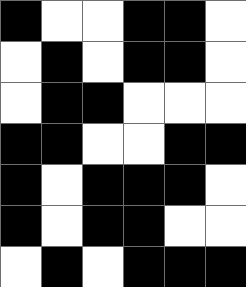[["black", "white", "white", "black", "black", "white"], ["white", "black", "white", "black", "black", "white"], ["white", "black", "black", "white", "white", "white"], ["black", "black", "white", "white", "black", "black"], ["black", "white", "black", "black", "black", "white"], ["black", "white", "black", "black", "white", "white"], ["white", "black", "white", "black", "black", "black"]]